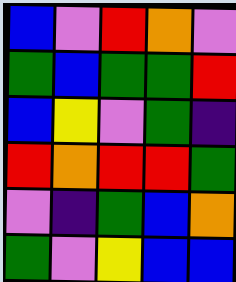[["blue", "violet", "red", "orange", "violet"], ["green", "blue", "green", "green", "red"], ["blue", "yellow", "violet", "green", "indigo"], ["red", "orange", "red", "red", "green"], ["violet", "indigo", "green", "blue", "orange"], ["green", "violet", "yellow", "blue", "blue"]]